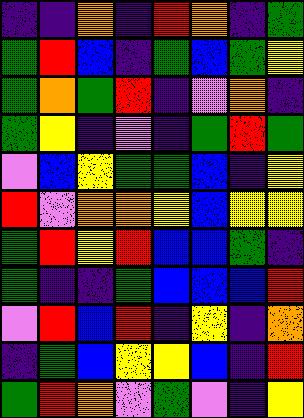[["indigo", "indigo", "orange", "indigo", "red", "orange", "indigo", "green"], ["green", "red", "blue", "indigo", "green", "blue", "green", "yellow"], ["green", "orange", "green", "red", "indigo", "violet", "orange", "indigo"], ["green", "yellow", "indigo", "violet", "indigo", "green", "red", "green"], ["violet", "blue", "yellow", "green", "green", "blue", "indigo", "yellow"], ["red", "violet", "orange", "orange", "yellow", "blue", "yellow", "yellow"], ["green", "red", "yellow", "red", "blue", "blue", "green", "indigo"], ["green", "indigo", "indigo", "green", "blue", "blue", "blue", "red"], ["violet", "red", "blue", "red", "indigo", "yellow", "indigo", "orange"], ["indigo", "green", "blue", "yellow", "yellow", "blue", "indigo", "red"], ["green", "red", "orange", "violet", "green", "violet", "indigo", "yellow"]]